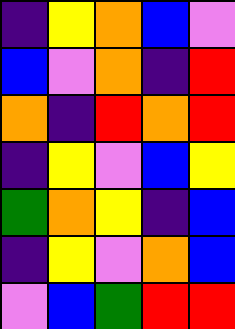[["indigo", "yellow", "orange", "blue", "violet"], ["blue", "violet", "orange", "indigo", "red"], ["orange", "indigo", "red", "orange", "red"], ["indigo", "yellow", "violet", "blue", "yellow"], ["green", "orange", "yellow", "indigo", "blue"], ["indigo", "yellow", "violet", "orange", "blue"], ["violet", "blue", "green", "red", "red"]]